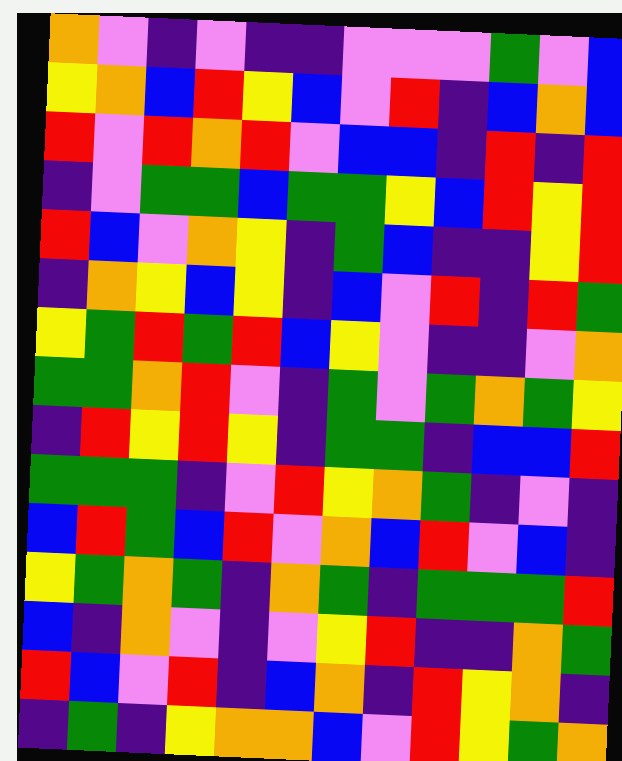[["orange", "violet", "indigo", "violet", "indigo", "indigo", "violet", "violet", "violet", "green", "violet", "blue"], ["yellow", "orange", "blue", "red", "yellow", "blue", "violet", "red", "indigo", "blue", "orange", "blue"], ["red", "violet", "red", "orange", "red", "violet", "blue", "blue", "indigo", "red", "indigo", "red"], ["indigo", "violet", "green", "green", "blue", "green", "green", "yellow", "blue", "red", "yellow", "red"], ["red", "blue", "violet", "orange", "yellow", "indigo", "green", "blue", "indigo", "indigo", "yellow", "red"], ["indigo", "orange", "yellow", "blue", "yellow", "indigo", "blue", "violet", "red", "indigo", "red", "green"], ["yellow", "green", "red", "green", "red", "blue", "yellow", "violet", "indigo", "indigo", "violet", "orange"], ["green", "green", "orange", "red", "violet", "indigo", "green", "violet", "green", "orange", "green", "yellow"], ["indigo", "red", "yellow", "red", "yellow", "indigo", "green", "green", "indigo", "blue", "blue", "red"], ["green", "green", "green", "indigo", "violet", "red", "yellow", "orange", "green", "indigo", "violet", "indigo"], ["blue", "red", "green", "blue", "red", "violet", "orange", "blue", "red", "violet", "blue", "indigo"], ["yellow", "green", "orange", "green", "indigo", "orange", "green", "indigo", "green", "green", "green", "red"], ["blue", "indigo", "orange", "violet", "indigo", "violet", "yellow", "red", "indigo", "indigo", "orange", "green"], ["red", "blue", "violet", "red", "indigo", "blue", "orange", "indigo", "red", "yellow", "orange", "indigo"], ["indigo", "green", "indigo", "yellow", "orange", "orange", "blue", "violet", "red", "yellow", "green", "orange"]]